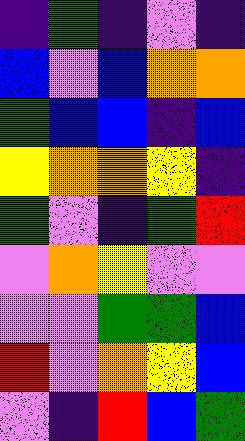[["indigo", "green", "indigo", "violet", "indigo"], ["blue", "violet", "blue", "orange", "orange"], ["green", "blue", "blue", "indigo", "blue"], ["yellow", "orange", "orange", "yellow", "indigo"], ["green", "violet", "indigo", "green", "red"], ["violet", "orange", "yellow", "violet", "violet"], ["violet", "violet", "green", "green", "blue"], ["red", "violet", "orange", "yellow", "blue"], ["violet", "indigo", "red", "blue", "green"]]